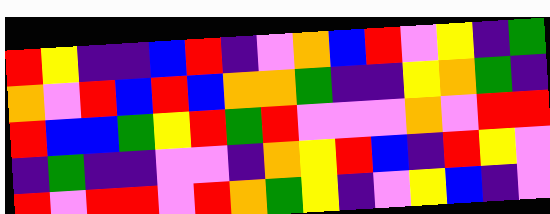[["red", "yellow", "indigo", "indigo", "blue", "red", "indigo", "violet", "orange", "blue", "red", "violet", "yellow", "indigo", "green"], ["orange", "violet", "red", "blue", "red", "blue", "orange", "orange", "green", "indigo", "indigo", "yellow", "orange", "green", "indigo"], ["red", "blue", "blue", "green", "yellow", "red", "green", "red", "violet", "violet", "violet", "orange", "violet", "red", "red"], ["indigo", "green", "indigo", "indigo", "violet", "violet", "indigo", "orange", "yellow", "red", "blue", "indigo", "red", "yellow", "violet"], ["red", "violet", "red", "red", "violet", "red", "orange", "green", "yellow", "indigo", "violet", "yellow", "blue", "indigo", "violet"]]